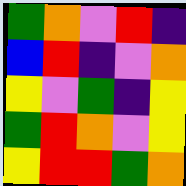[["green", "orange", "violet", "red", "indigo"], ["blue", "red", "indigo", "violet", "orange"], ["yellow", "violet", "green", "indigo", "yellow"], ["green", "red", "orange", "violet", "yellow"], ["yellow", "red", "red", "green", "orange"]]